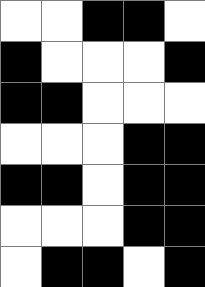[["white", "white", "black", "black", "white"], ["black", "white", "white", "white", "black"], ["black", "black", "white", "white", "white"], ["white", "white", "white", "black", "black"], ["black", "black", "white", "black", "black"], ["white", "white", "white", "black", "black"], ["white", "black", "black", "white", "black"]]